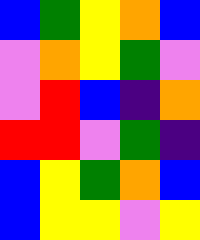[["blue", "green", "yellow", "orange", "blue"], ["violet", "orange", "yellow", "green", "violet"], ["violet", "red", "blue", "indigo", "orange"], ["red", "red", "violet", "green", "indigo"], ["blue", "yellow", "green", "orange", "blue"], ["blue", "yellow", "yellow", "violet", "yellow"]]